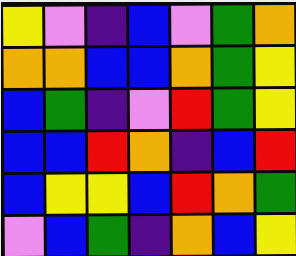[["yellow", "violet", "indigo", "blue", "violet", "green", "orange"], ["orange", "orange", "blue", "blue", "orange", "green", "yellow"], ["blue", "green", "indigo", "violet", "red", "green", "yellow"], ["blue", "blue", "red", "orange", "indigo", "blue", "red"], ["blue", "yellow", "yellow", "blue", "red", "orange", "green"], ["violet", "blue", "green", "indigo", "orange", "blue", "yellow"]]